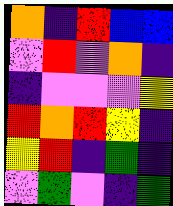[["orange", "indigo", "red", "blue", "blue"], ["violet", "red", "violet", "orange", "indigo"], ["indigo", "violet", "violet", "violet", "yellow"], ["red", "orange", "red", "yellow", "indigo"], ["yellow", "red", "indigo", "green", "indigo"], ["violet", "green", "violet", "indigo", "green"]]